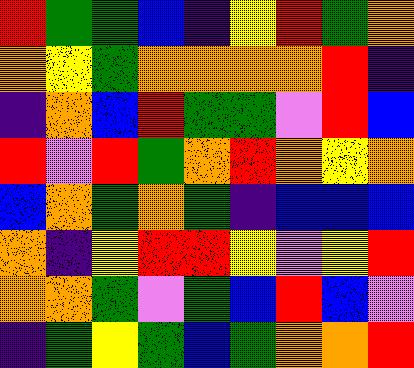[["red", "green", "green", "blue", "indigo", "yellow", "red", "green", "orange"], ["orange", "yellow", "green", "orange", "orange", "orange", "orange", "red", "indigo"], ["indigo", "orange", "blue", "red", "green", "green", "violet", "red", "blue"], ["red", "violet", "red", "green", "orange", "red", "orange", "yellow", "orange"], ["blue", "orange", "green", "orange", "green", "indigo", "blue", "blue", "blue"], ["orange", "indigo", "yellow", "red", "red", "yellow", "violet", "yellow", "red"], ["orange", "orange", "green", "violet", "green", "blue", "red", "blue", "violet"], ["indigo", "green", "yellow", "green", "blue", "green", "orange", "orange", "red"]]